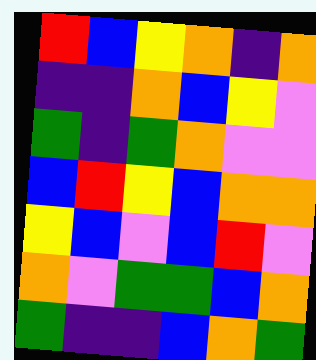[["red", "blue", "yellow", "orange", "indigo", "orange"], ["indigo", "indigo", "orange", "blue", "yellow", "violet"], ["green", "indigo", "green", "orange", "violet", "violet"], ["blue", "red", "yellow", "blue", "orange", "orange"], ["yellow", "blue", "violet", "blue", "red", "violet"], ["orange", "violet", "green", "green", "blue", "orange"], ["green", "indigo", "indigo", "blue", "orange", "green"]]